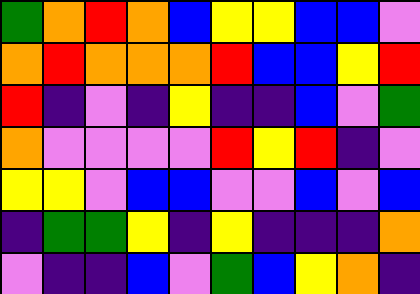[["green", "orange", "red", "orange", "blue", "yellow", "yellow", "blue", "blue", "violet"], ["orange", "red", "orange", "orange", "orange", "red", "blue", "blue", "yellow", "red"], ["red", "indigo", "violet", "indigo", "yellow", "indigo", "indigo", "blue", "violet", "green"], ["orange", "violet", "violet", "violet", "violet", "red", "yellow", "red", "indigo", "violet"], ["yellow", "yellow", "violet", "blue", "blue", "violet", "violet", "blue", "violet", "blue"], ["indigo", "green", "green", "yellow", "indigo", "yellow", "indigo", "indigo", "indigo", "orange"], ["violet", "indigo", "indigo", "blue", "violet", "green", "blue", "yellow", "orange", "indigo"]]